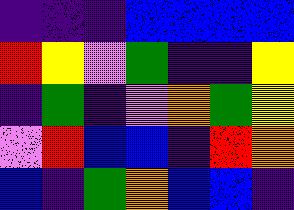[["indigo", "indigo", "indigo", "blue", "blue", "blue", "blue"], ["red", "yellow", "violet", "green", "indigo", "indigo", "yellow"], ["indigo", "green", "indigo", "violet", "orange", "green", "yellow"], ["violet", "red", "blue", "blue", "indigo", "red", "orange"], ["blue", "indigo", "green", "orange", "blue", "blue", "indigo"]]